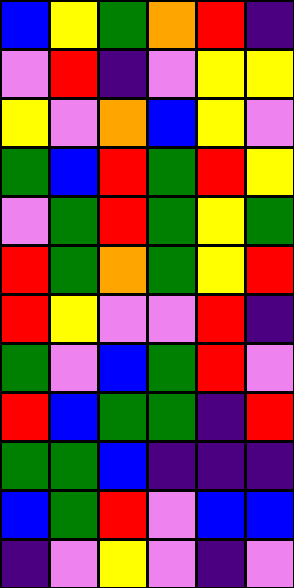[["blue", "yellow", "green", "orange", "red", "indigo"], ["violet", "red", "indigo", "violet", "yellow", "yellow"], ["yellow", "violet", "orange", "blue", "yellow", "violet"], ["green", "blue", "red", "green", "red", "yellow"], ["violet", "green", "red", "green", "yellow", "green"], ["red", "green", "orange", "green", "yellow", "red"], ["red", "yellow", "violet", "violet", "red", "indigo"], ["green", "violet", "blue", "green", "red", "violet"], ["red", "blue", "green", "green", "indigo", "red"], ["green", "green", "blue", "indigo", "indigo", "indigo"], ["blue", "green", "red", "violet", "blue", "blue"], ["indigo", "violet", "yellow", "violet", "indigo", "violet"]]